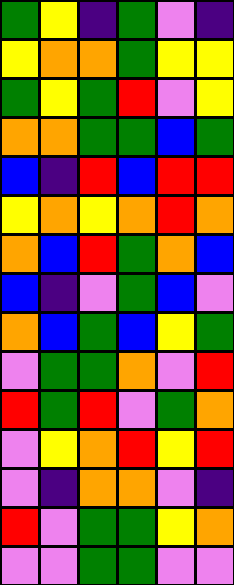[["green", "yellow", "indigo", "green", "violet", "indigo"], ["yellow", "orange", "orange", "green", "yellow", "yellow"], ["green", "yellow", "green", "red", "violet", "yellow"], ["orange", "orange", "green", "green", "blue", "green"], ["blue", "indigo", "red", "blue", "red", "red"], ["yellow", "orange", "yellow", "orange", "red", "orange"], ["orange", "blue", "red", "green", "orange", "blue"], ["blue", "indigo", "violet", "green", "blue", "violet"], ["orange", "blue", "green", "blue", "yellow", "green"], ["violet", "green", "green", "orange", "violet", "red"], ["red", "green", "red", "violet", "green", "orange"], ["violet", "yellow", "orange", "red", "yellow", "red"], ["violet", "indigo", "orange", "orange", "violet", "indigo"], ["red", "violet", "green", "green", "yellow", "orange"], ["violet", "violet", "green", "green", "violet", "violet"]]